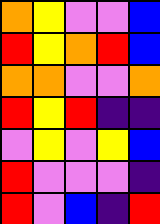[["orange", "yellow", "violet", "violet", "blue"], ["red", "yellow", "orange", "red", "blue"], ["orange", "orange", "violet", "violet", "orange"], ["red", "yellow", "red", "indigo", "indigo"], ["violet", "yellow", "violet", "yellow", "blue"], ["red", "violet", "violet", "violet", "indigo"], ["red", "violet", "blue", "indigo", "red"]]